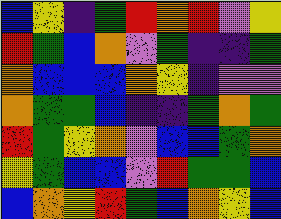[["blue", "yellow", "indigo", "green", "red", "orange", "red", "violet", "yellow"], ["red", "green", "blue", "orange", "violet", "green", "indigo", "indigo", "green"], ["orange", "blue", "blue", "blue", "orange", "yellow", "indigo", "violet", "violet"], ["orange", "green", "green", "blue", "indigo", "indigo", "green", "orange", "green"], ["red", "green", "yellow", "orange", "violet", "blue", "blue", "green", "orange"], ["yellow", "green", "blue", "blue", "violet", "red", "green", "green", "blue"], ["blue", "orange", "yellow", "red", "green", "blue", "orange", "yellow", "blue"]]